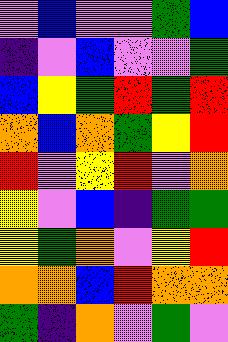[["violet", "blue", "violet", "violet", "green", "blue"], ["indigo", "violet", "blue", "violet", "violet", "green"], ["blue", "yellow", "green", "red", "green", "red"], ["orange", "blue", "orange", "green", "yellow", "red"], ["red", "violet", "yellow", "red", "violet", "orange"], ["yellow", "violet", "blue", "indigo", "green", "green"], ["yellow", "green", "orange", "violet", "yellow", "red"], ["orange", "orange", "blue", "red", "orange", "orange"], ["green", "indigo", "orange", "violet", "green", "violet"]]